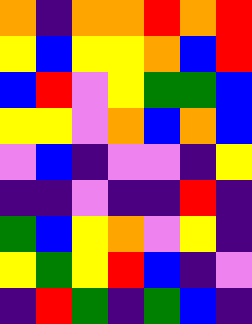[["orange", "indigo", "orange", "orange", "red", "orange", "red"], ["yellow", "blue", "yellow", "yellow", "orange", "blue", "red"], ["blue", "red", "violet", "yellow", "green", "green", "blue"], ["yellow", "yellow", "violet", "orange", "blue", "orange", "blue"], ["violet", "blue", "indigo", "violet", "violet", "indigo", "yellow"], ["indigo", "indigo", "violet", "indigo", "indigo", "red", "indigo"], ["green", "blue", "yellow", "orange", "violet", "yellow", "indigo"], ["yellow", "green", "yellow", "red", "blue", "indigo", "violet"], ["indigo", "red", "green", "indigo", "green", "blue", "indigo"]]